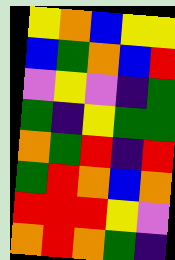[["yellow", "orange", "blue", "yellow", "yellow"], ["blue", "green", "orange", "blue", "red"], ["violet", "yellow", "violet", "indigo", "green"], ["green", "indigo", "yellow", "green", "green"], ["orange", "green", "red", "indigo", "red"], ["green", "red", "orange", "blue", "orange"], ["red", "red", "red", "yellow", "violet"], ["orange", "red", "orange", "green", "indigo"]]